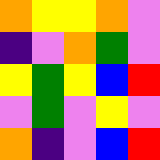[["orange", "yellow", "yellow", "orange", "violet"], ["indigo", "violet", "orange", "green", "violet"], ["yellow", "green", "yellow", "blue", "red"], ["violet", "green", "violet", "yellow", "violet"], ["orange", "indigo", "violet", "blue", "red"]]